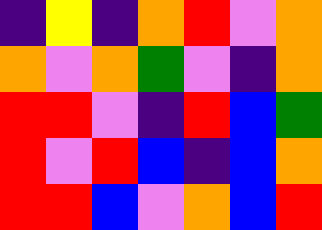[["indigo", "yellow", "indigo", "orange", "red", "violet", "orange"], ["orange", "violet", "orange", "green", "violet", "indigo", "orange"], ["red", "red", "violet", "indigo", "red", "blue", "green"], ["red", "violet", "red", "blue", "indigo", "blue", "orange"], ["red", "red", "blue", "violet", "orange", "blue", "red"]]